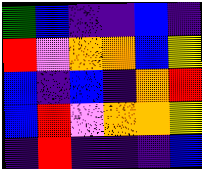[["green", "blue", "indigo", "indigo", "blue", "indigo"], ["red", "violet", "orange", "orange", "blue", "yellow"], ["blue", "indigo", "blue", "indigo", "orange", "red"], ["blue", "red", "violet", "orange", "orange", "yellow"], ["indigo", "red", "indigo", "indigo", "indigo", "blue"]]